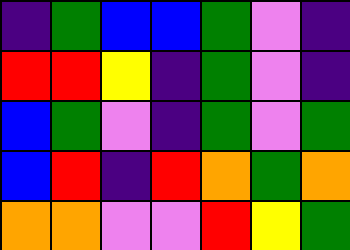[["indigo", "green", "blue", "blue", "green", "violet", "indigo"], ["red", "red", "yellow", "indigo", "green", "violet", "indigo"], ["blue", "green", "violet", "indigo", "green", "violet", "green"], ["blue", "red", "indigo", "red", "orange", "green", "orange"], ["orange", "orange", "violet", "violet", "red", "yellow", "green"]]